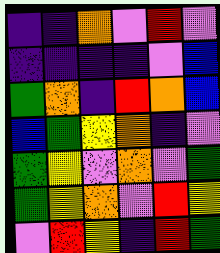[["indigo", "indigo", "orange", "violet", "red", "violet"], ["indigo", "indigo", "indigo", "indigo", "violet", "blue"], ["green", "orange", "indigo", "red", "orange", "blue"], ["blue", "green", "yellow", "orange", "indigo", "violet"], ["green", "yellow", "violet", "orange", "violet", "green"], ["green", "yellow", "orange", "violet", "red", "yellow"], ["violet", "red", "yellow", "indigo", "red", "green"]]